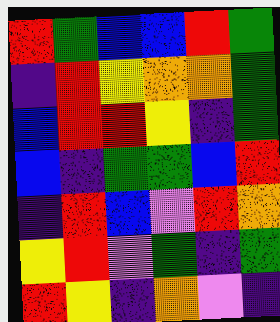[["red", "green", "blue", "blue", "red", "green"], ["indigo", "red", "yellow", "orange", "orange", "green"], ["blue", "red", "red", "yellow", "indigo", "green"], ["blue", "indigo", "green", "green", "blue", "red"], ["indigo", "red", "blue", "violet", "red", "orange"], ["yellow", "red", "violet", "green", "indigo", "green"], ["red", "yellow", "indigo", "orange", "violet", "indigo"]]